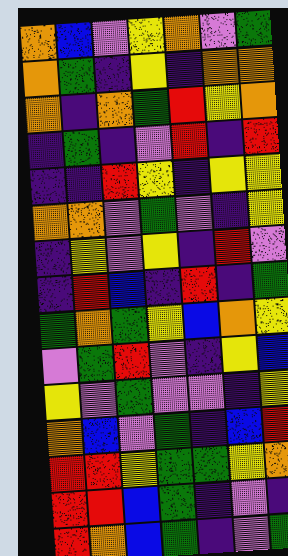[["orange", "blue", "violet", "yellow", "orange", "violet", "green"], ["orange", "green", "indigo", "yellow", "indigo", "orange", "orange"], ["orange", "indigo", "orange", "green", "red", "yellow", "orange"], ["indigo", "green", "indigo", "violet", "red", "indigo", "red"], ["indigo", "indigo", "red", "yellow", "indigo", "yellow", "yellow"], ["orange", "orange", "violet", "green", "violet", "indigo", "yellow"], ["indigo", "yellow", "violet", "yellow", "indigo", "red", "violet"], ["indigo", "red", "blue", "indigo", "red", "indigo", "green"], ["green", "orange", "green", "yellow", "blue", "orange", "yellow"], ["violet", "green", "red", "violet", "indigo", "yellow", "blue"], ["yellow", "violet", "green", "violet", "violet", "indigo", "yellow"], ["orange", "blue", "violet", "green", "indigo", "blue", "red"], ["red", "red", "yellow", "green", "green", "yellow", "orange"], ["red", "red", "blue", "green", "indigo", "violet", "indigo"], ["red", "orange", "blue", "green", "indigo", "violet", "green"]]